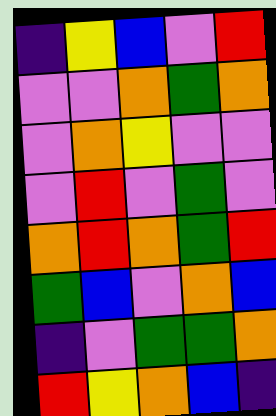[["indigo", "yellow", "blue", "violet", "red"], ["violet", "violet", "orange", "green", "orange"], ["violet", "orange", "yellow", "violet", "violet"], ["violet", "red", "violet", "green", "violet"], ["orange", "red", "orange", "green", "red"], ["green", "blue", "violet", "orange", "blue"], ["indigo", "violet", "green", "green", "orange"], ["red", "yellow", "orange", "blue", "indigo"]]